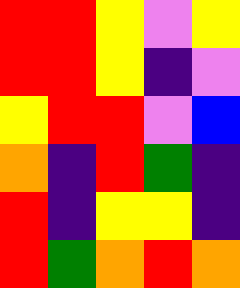[["red", "red", "yellow", "violet", "yellow"], ["red", "red", "yellow", "indigo", "violet"], ["yellow", "red", "red", "violet", "blue"], ["orange", "indigo", "red", "green", "indigo"], ["red", "indigo", "yellow", "yellow", "indigo"], ["red", "green", "orange", "red", "orange"]]